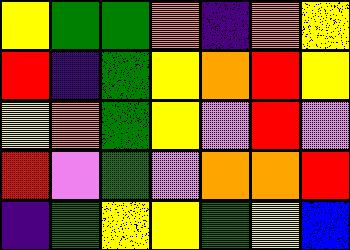[["yellow", "green", "green", "orange", "indigo", "orange", "yellow"], ["red", "indigo", "green", "yellow", "orange", "red", "yellow"], ["yellow", "orange", "green", "yellow", "violet", "red", "violet"], ["red", "violet", "green", "violet", "orange", "orange", "red"], ["indigo", "green", "yellow", "yellow", "green", "yellow", "blue"]]